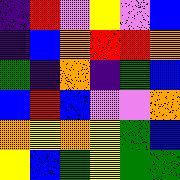[["indigo", "red", "violet", "yellow", "violet", "blue"], ["indigo", "blue", "orange", "red", "red", "orange"], ["green", "indigo", "orange", "indigo", "green", "blue"], ["blue", "red", "blue", "violet", "violet", "orange"], ["orange", "yellow", "orange", "yellow", "green", "blue"], ["yellow", "blue", "green", "yellow", "green", "green"]]